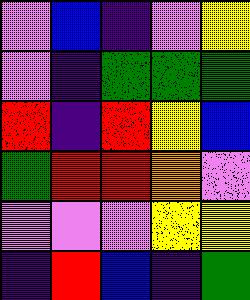[["violet", "blue", "indigo", "violet", "yellow"], ["violet", "indigo", "green", "green", "green"], ["red", "indigo", "red", "yellow", "blue"], ["green", "red", "red", "orange", "violet"], ["violet", "violet", "violet", "yellow", "yellow"], ["indigo", "red", "blue", "indigo", "green"]]